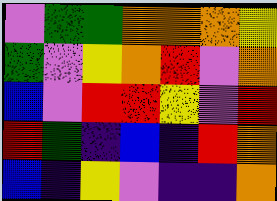[["violet", "green", "green", "orange", "orange", "orange", "yellow"], ["green", "violet", "yellow", "orange", "red", "violet", "orange"], ["blue", "violet", "red", "red", "yellow", "violet", "red"], ["red", "green", "indigo", "blue", "indigo", "red", "orange"], ["blue", "indigo", "yellow", "violet", "indigo", "indigo", "orange"]]